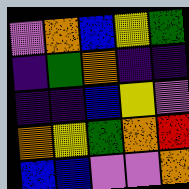[["violet", "orange", "blue", "yellow", "green"], ["indigo", "green", "orange", "indigo", "indigo"], ["indigo", "indigo", "blue", "yellow", "violet"], ["orange", "yellow", "green", "orange", "red"], ["blue", "blue", "violet", "violet", "orange"]]